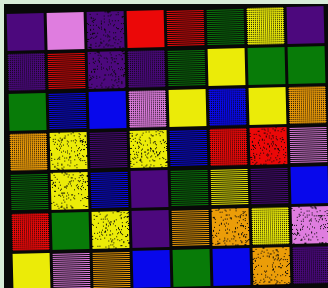[["indigo", "violet", "indigo", "red", "red", "green", "yellow", "indigo"], ["indigo", "red", "indigo", "indigo", "green", "yellow", "green", "green"], ["green", "blue", "blue", "violet", "yellow", "blue", "yellow", "orange"], ["orange", "yellow", "indigo", "yellow", "blue", "red", "red", "violet"], ["green", "yellow", "blue", "indigo", "green", "yellow", "indigo", "blue"], ["red", "green", "yellow", "indigo", "orange", "orange", "yellow", "violet"], ["yellow", "violet", "orange", "blue", "green", "blue", "orange", "indigo"]]